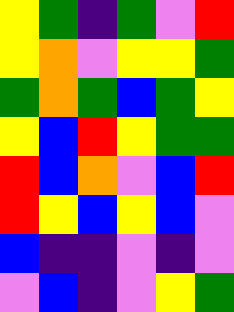[["yellow", "green", "indigo", "green", "violet", "red"], ["yellow", "orange", "violet", "yellow", "yellow", "green"], ["green", "orange", "green", "blue", "green", "yellow"], ["yellow", "blue", "red", "yellow", "green", "green"], ["red", "blue", "orange", "violet", "blue", "red"], ["red", "yellow", "blue", "yellow", "blue", "violet"], ["blue", "indigo", "indigo", "violet", "indigo", "violet"], ["violet", "blue", "indigo", "violet", "yellow", "green"]]